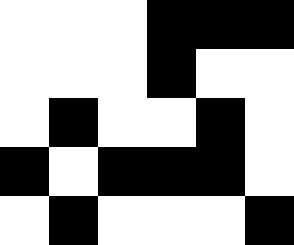[["white", "white", "white", "black", "black", "black"], ["white", "white", "white", "black", "white", "white"], ["white", "black", "white", "white", "black", "white"], ["black", "white", "black", "black", "black", "white"], ["white", "black", "white", "white", "white", "black"]]